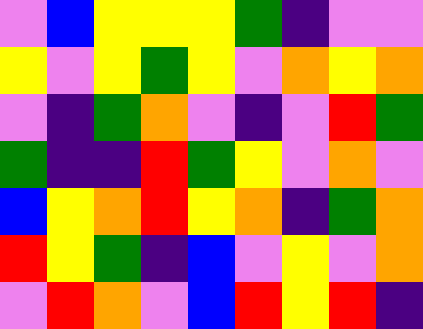[["violet", "blue", "yellow", "yellow", "yellow", "green", "indigo", "violet", "violet"], ["yellow", "violet", "yellow", "green", "yellow", "violet", "orange", "yellow", "orange"], ["violet", "indigo", "green", "orange", "violet", "indigo", "violet", "red", "green"], ["green", "indigo", "indigo", "red", "green", "yellow", "violet", "orange", "violet"], ["blue", "yellow", "orange", "red", "yellow", "orange", "indigo", "green", "orange"], ["red", "yellow", "green", "indigo", "blue", "violet", "yellow", "violet", "orange"], ["violet", "red", "orange", "violet", "blue", "red", "yellow", "red", "indigo"]]